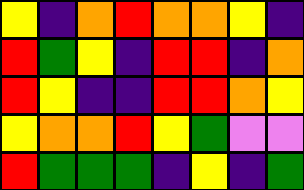[["yellow", "indigo", "orange", "red", "orange", "orange", "yellow", "indigo"], ["red", "green", "yellow", "indigo", "red", "red", "indigo", "orange"], ["red", "yellow", "indigo", "indigo", "red", "red", "orange", "yellow"], ["yellow", "orange", "orange", "red", "yellow", "green", "violet", "violet"], ["red", "green", "green", "green", "indigo", "yellow", "indigo", "green"]]